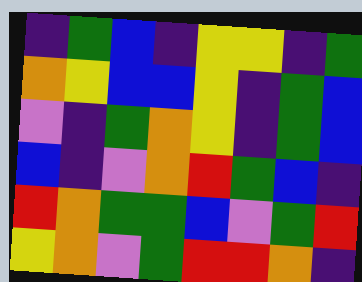[["indigo", "green", "blue", "indigo", "yellow", "yellow", "indigo", "green"], ["orange", "yellow", "blue", "blue", "yellow", "indigo", "green", "blue"], ["violet", "indigo", "green", "orange", "yellow", "indigo", "green", "blue"], ["blue", "indigo", "violet", "orange", "red", "green", "blue", "indigo"], ["red", "orange", "green", "green", "blue", "violet", "green", "red"], ["yellow", "orange", "violet", "green", "red", "red", "orange", "indigo"]]